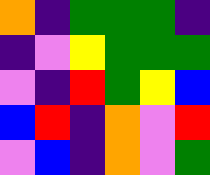[["orange", "indigo", "green", "green", "green", "indigo"], ["indigo", "violet", "yellow", "green", "green", "green"], ["violet", "indigo", "red", "green", "yellow", "blue"], ["blue", "red", "indigo", "orange", "violet", "red"], ["violet", "blue", "indigo", "orange", "violet", "green"]]